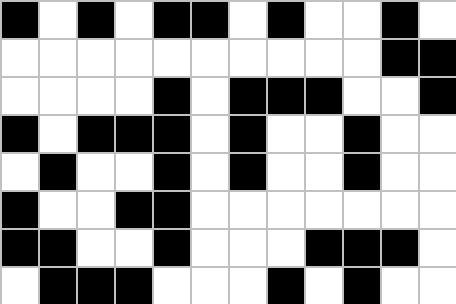[["black", "white", "black", "white", "black", "black", "white", "black", "white", "white", "black", "white"], ["white", "white", "white", "white", "white", "white", "white", "white", "white", "white", "black", "black"], ["white", "white", "white", "white", "black", "white", "black", "black", "black", "white", "white", "black"], ["black", "white", "black", "black", "black", "white", "black", "white", "white", "black", "white", "white"], ["white", "black", "white", "white", "black", "white", "black", "white", "white", "black", "white", "white"], ["black", "white", "white", "black", "black", "white", "white", "white", "white", "white", "white", "white"], ["black", "black", "white", "white", "black", "white", "white", "white", "black", "black", "black", "white"], ["white", "black", "black", "black", "white", "white", "white", "black", "white", "black", "white", "white"]]